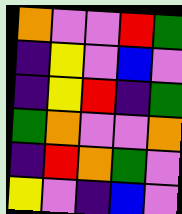[["orange", "violet", "violet", "red", "green"], ["indigo", "yellow", "violet", "blue", "violet"], ["indigo", "yellow", "red", "indigo", "green"], ["green", "orange", "violet", "violet", "orange"], ["indigo", "red", "orange", "green", "violet"], ["yellow", "violet", "indigo", "blue", "violet"]]